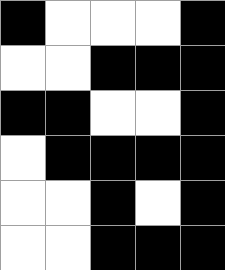[["black", "white", "white", "white", "black"], ["white", "white", "black", "black", "black"], ["black", "black", "white", "white", "black"], ["white", "black", "black", "black", "black"], ["white", "white", "black", "white", "black"], ["white", "white", "black", "black", "black"]]